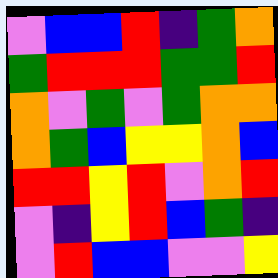[["violet", "blue", "blue", "red", "indigo", "green", "orange"], ["green", "red", "red", "red", "green", "green", "red"], ["orange", "violet", "green", "violet", "green", "orange", "orange"], ["orange", "green", "blue", "yellow", "yellow", "orange", "blue"], ["red", "red", "yellow", "red", "violet", "orange", "red"], ["violet", "indigo", "yellow", "red", "blue", "green", "indigo"], ["violet", "red", "blue", "blue", "violet", "violet", "yellow"]]